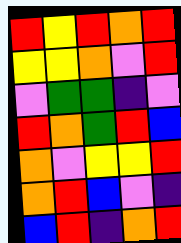[["red", "yellow", "red", "orange", "red"], ["yellow", "yellow", "orange", "violet", "red"], ["violet", "green", "green", "indigo", "violet"], ["red", "orange", "green", "red", "blue"], ["orange", "violet", "yellow", "yellow", "red"], ["orange", "red", "blue", "violet", "indigo"], ["blue", "red", "indigo", "orange", "red"]]